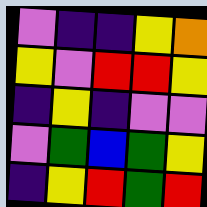[["violet", "indigo", "indigo", "yellow", "orange"], ["yellow", "violet", "red", "red", "yellow"], ["indigo", "yellow", "indigo", "violet", "violet"], ["violet", "green", "blue", "green", "yellow"], ["indigo", "yellow", "red", "green", "red"]]